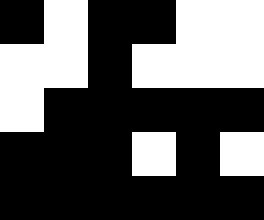[["black", "white", "black", "black", "white", "white"], ["white", "white", "black", "white", "white", "white"], ["white", "black", "black", "black", "black", "black"], ["black", "black", "black", "white", "black", "white"], ["black", "black", "black", "black", "black", "black"]]